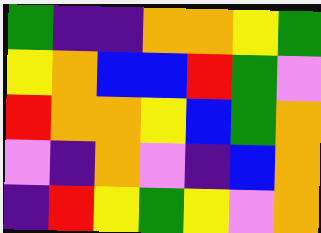[["green", "indigo", "indigo", "orange", "orange", "yellow", "green"], ["yellow", "orange", "blue", "blue", "red", "green", "violet"], ["red", "orange", "orange", "yellow", "blue", "green", "orange"], ["violet", "indigo", "orange", "violet", "indigo", "blue", "orange"], ["indigo", "red", "yellow", "green", "yellow", "violet", "orange"]]